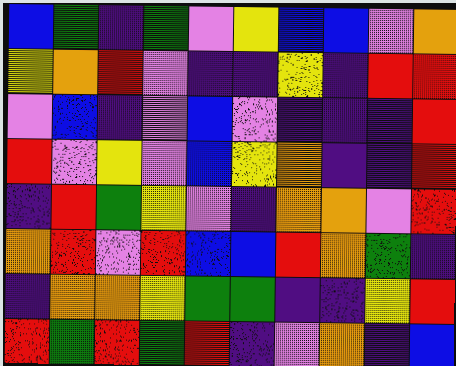[["blue", "green", "indigo", "green", "violet", "yellow", "blue", "blue", "violet", "orange"], ["yellow", "orange", "red", "violet", "indigo", "indigo", "yellow", "indigo", "red", "red"], ["violet", "blue", "indigo", "violet", "blue", "violet", "indigo", "indigo", "indigo", "red"], ["red", "violet", "yellow", "violet", "blue", "yellow", "orange", "indigo", "indigo", "red"], ["indigo", "red", "green", "yellow", "violet", "indigo", "orange", "orange", "violet", "red"], ["orange", "red", "violet", "red", "blue", "blue", "red", "orange", "green", "indigo"], ["indigo", "orange", "orange", "yellow", "green", "green", "indigo", "indigo", "yellow", "red"], ["red", "green", "red", "green", "red", "indigo", "violet", "orange", "indigo", "blue"]]